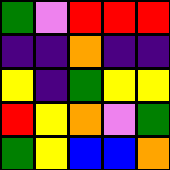[["green", "violet", "red", "red", "red"], ["indigo", "indigo", "orange", "indigo", "indigo"], ["yellow", "indigo", "green", "yellow", "yellow"], ["red", "yellow", "orange", "violet", "green"], ["green", "yellow", "blue", "blue", "orange"]]